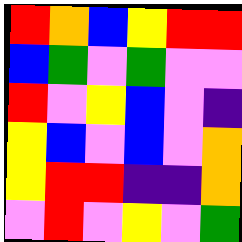[["red", "orange", "blue", "yellow", "red", "red"], ["blue", "green", "violet", "green", "violet", "violet"], ["red", "violet", "yellow", "blue", "violet", "indigo"], ["yellow", "blue", "violet", "blue", "violet", "orange"], ["yellow", "red", "red", "indigo", "indigo", "orange"], ["violet", "red", "violet", "yellow", "violet", "green"]]